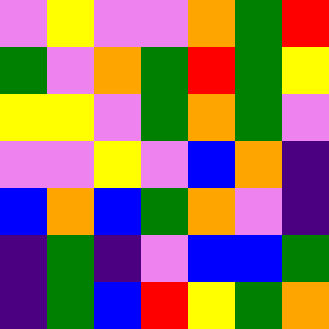[["violet", "yellow", "violet", "violet", "orange", "green", "red"], ["green", "violet", "orange", "green", "red", "green", "yellow"], ["yellow", "yellow", "violet", "green", "orange", "green", "violet"], ["violet", "violet", "yellow", "violet", "blue", "orange", "indigo"], ["blue", "orange", "blue", "green", "orange", "violet", "indigo"], ["indigo", "green", "indigo", "violet", "blue", "blue", "green"], ["indigo", "green", "blue", "red", "yellow", "green", "orange"]]